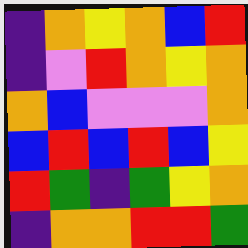[["indigo", "orange", "yellow", "orange", "blue", "red"], ["indigo", "violet", "red", "orange", "yellow", "orange"], ["orange", "blue", "violet", "violet", "violet", "orange"], ["blue", "red", "blue", "red", "blue", "yellow"], ["red", "green", "indigo", "green", "yellow", "orange"], ["indigo", "orange", "orange", "red", "red", "green"]]